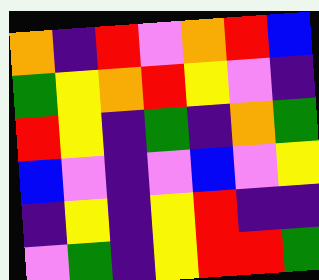[["orange", "indigo", "red", "violet", "orange", "red", "blue"], ["green", "yellow", "orange", "red", "yellow", "violet", "indigo"], ["red", "yellow", "indigo", "green", "indigo", "orange", "green"], ["blue", "violet", "indigo", "violet", "blue", "violet", "yellow"], ["indigo", "yellow", "indigo", "yellow", "red", "indigo", "indigo"], ["violet", "green", "indigo", "yellow", "red", "red", "green"]]